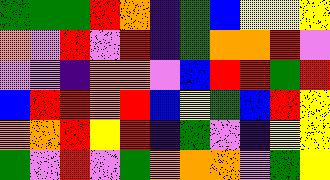[["green", "green", "green", "red", "orange", "indigo", "green", "blue", "yellow", "yellow", "yellow"], ["orange", "violet", "red", "violet", "red", "indigo", "green", "orange", "orange", "red", "violet"], ["violet", "violet", "indigo", "orange", "orange", "violet", "blue", "red", "red", "green", "red"], ["blue", "red", "red", "orange", "red", "blue", "yellow", "green", "blue", "red", "yellow"], ["orange", "orange", "red", "yellow", "red", "indigo", "green", "violet", "indigo", "yellow", "yellow"], ["green", "violet", "red", "violet", "green", "orange", "orange", "orange", "violet", "green", "yellow"]]